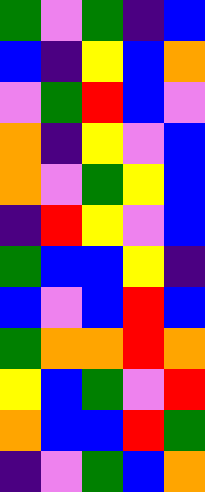[["green", "violet", "green", "indigo", "blue"], ["blue", "indigo", "yellow", "blue", "orange"], ["violet", "green", "red", "blue", "violet"], ["orange", "indigo", "yellow", "violet", "blue"], ["orange", "violet", "green", "yellow", "blue"], ["indigo", "red", "yellow", "violet", "blue"], ["green", "blue", "blue", "yellow", "indigo"], ["blue", "violet", "blue", "red", "blue"], ["green", "orange", "orange", "red", "orange"], ["yellow", "blue", "green", "violet", "red"], ["orange", "blue", "blue", "red", "green"], ["indigo", "violet", "green", "blue", "orange"]]